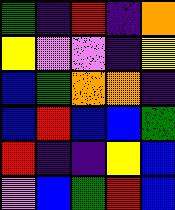[["green", "indigo", "red", "indigo", "orange"], ["yellow", "violet", "violet", "indigo", "yellow"], ["blue", "green", "orange", "orange", "indigo"], ["blue", "red", "blue", "blue", "green"], ["red", "indigo", "indigo", "yellow", "blue"], ["violet", "blue", "green", "red", "blue"]]